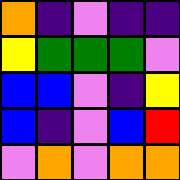[["orange", "indigo", "violet", "indigo", "indigo"], ["yellow", "green", "green", "green", "violet"], ["blue", "blue", "violet", "indigo", "yellow"], ["blue", "indigo", "violet", "blue", "red"], ["violet", "orange", "violet", "orange", "orange"]]